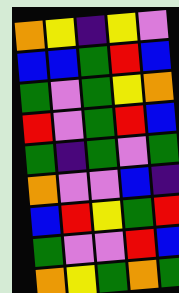[["orange", "yellow", "indigo", "yellow", "violet"], ["blue", "blue", "green", "red", "blue"], ["green", "violet", "green", "yellow", "orange"], ["red", "violet", "green", "red", "blue"], ["green", "indigo", "green", "violet", "green"], ["orange", "violet", "violet", "blue", "indigo"], ["blue", "red", "yellow", "green", "red"], ["green", "violet", "violet", "red", "blue"], ["orange", "yellow", "green", "orange", "green"]]